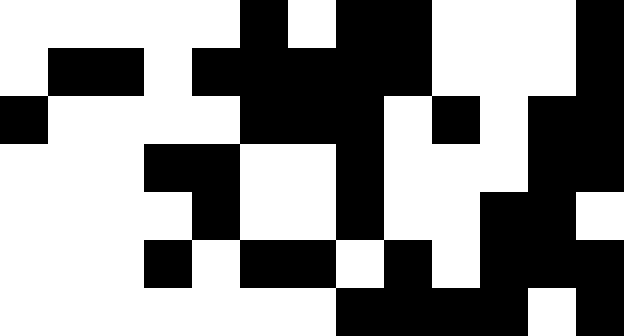[["white", "white", "white", "white", "white", "black", "white", "black", "black", "white", "white", "white", "black"], ["white", "black", "black", "white", "black", "black", "black", "black", "black", "white", "white", "white", "black"], ["black", "white", "white", "white", "white", "black", "black", "black", "white", "black", "white", "black", "black"], ["white", "white", "white", "black", "black", "white", "white", "black", "white", "white", "white", "black", "black"], ["white", "white", "white", "white", "black", "white", "white", "black", "white", "white", "black", "black", "white"], ["white", "white", "white", "black", "white", "black", "black", "white", "black", "white", "black", "black", "black"], ["white", "white", "white", "white", "white", "white", "white", "black", "black", "black", "black", "white", "black"]]